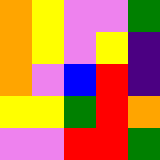[["orange", "yellow", "violet", "violet", "green"], ["orange", "yellow", "violet", "yellow", "indigo"], ["orange", "violet", "blue", "red", "indigo"], ["yellow", "yellow", "green", "red", "orange"], ["violet", "violet", "red", "red", "green"]]